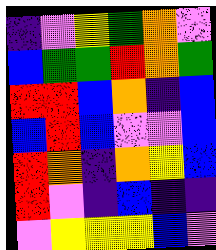[["indigo", "violet", "yellow", "green", "orange", "violet"], ["blue", "green", "green", "red", "orange", "green"], ["red", "red", "blue", "orange", "indigo", "blue"], ["blue", "red", "blue", "violet", "violet", "blue"], ["red", "orange", "indigo", "orange", "yellow", "blue"], ["red", "violet", "indigo", "blue", "indigo", "indigo"], ["violet", "yellow", "yellow", "yellow", "blue", "violet"]]